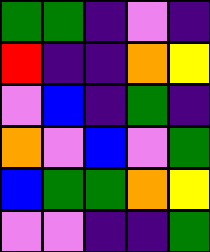[["green", "green", "indigo", "violet", "indigo"], ["red", "indigo", "indigo", "orange", "yellow"], ["violet", "blue", "indigo", "green", "indigo"], ["orange", "violet", "blue", "violet", "green"], ["blue", "green", "green", "orange", "yellow"], ["violet", "violet", "indigo", "indigo", "green"]]